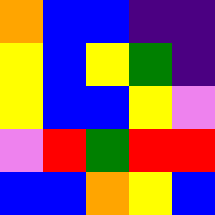[["orange", "blue", "blue", "indigo", "indigo"], ["yellow", "blue", "yellow", "green", "indigo"], ["yellow", "blue", "blue", "yellow", "violet"], ["violet", "red", "green", "red", "red"], ["blue", "blue", "orange", "yellow", "blue"]]